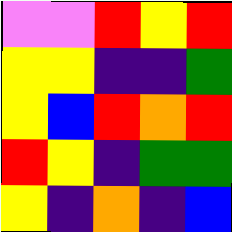[["violet", "violet", "red", "yellow", "red"], ["yellow", "yellow", "indigo", "indigo", "green"], ["yellow", "blue", "red", "orange", "red"], ["red", "yellow", "indigo", "green", "green"], ["yellow", "indigo", "orange", "indigo", "blue"]]